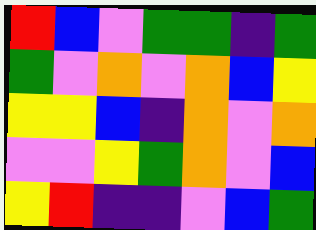[["red", "blue", "violet", "green", "green", "indigo", "green"], ["green", "violet", "orange", "violet", "orange", "blue", "yellow"], ["yellow", "yellow", "blue", "indigo", "orange", "violet", "orange"], ["violet", "violet", "yellow", "green", "orange", "violet", "blue"], ["yellow", "red", "indigo", "indigo", "violet", "blue", "green"]]